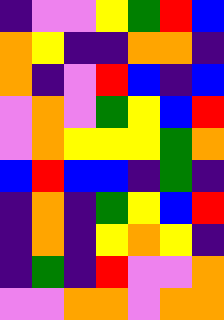[["indigo", "violet", "violet", "yellow", "green", "red", "blue"], ["orange", "yellow", "indigo", "indigo", "orange", "orange", "indigo"], ["orange", "indigo", "violet", "red", "blue", "indigo", "blue"], ["violet", "orange", "violet", "green", "yellow", "blue", "red"], ["violet", "orange", "yellow", "yellow", "yellow", "green", "orange"], ["blue", "red", "blue", "blue", "indigo", "green", "indigo"], ["indigo", "orange", "indigo", "green", "yellow", "blue", "red"], ["indigo", "orange", "indigo", "yellow", "orange", "yellow", "indigo"], ["indigo", "green", "indigo", "red", "violet", "violet", "orange"], ["violet", "violet", "orange", "orange", "violet", "orange", "orange"]]